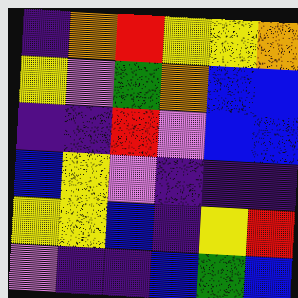[["indigo", "orange", "red", "yellow", "yellow", "orange"], ["yellow", "violet", "green", "orange", "blue", "blue"], ["indigo", "indigo", "red", "violet", "blue", "blue"], ["blue", "yellow", "violet", "indigo", "indigo", "indigo"], ["yellow", "yellow", "blue", "indigo", "yellow", "red"], ["violet", "indigo", "indigo", "blue", "green", "blue"]]